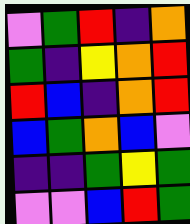[["violet", "green", "red", "indigo", "orange"], ["green", "indigo", "yellow", "orange", "red"], ["red", "blue", "indigo", "orange", "red"], ["blue", "green", "orange", "blue", "violet"], ["indigo", "indigo", "green", "yellow", "green"], ["violet", "violet", "blue", "red", "green"]]